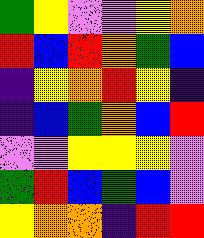[["green", "yellow", "violet", "violet", "yellow", "orange"], ["red", "blue", "red", "orange", "green", "blue"], ["indigo", "yellow", "orange", "red", "yellow", "indigo"], ["indigo", "blue", "green", "orange", "blue", "red"], ["violet", "violet", "yellow", "yellow", "yellow", "violet"], ["green", "red", "blue", "green", "blue", "violet"], ["yellow", "orange", "orange", "indigo", "red", "red"]]